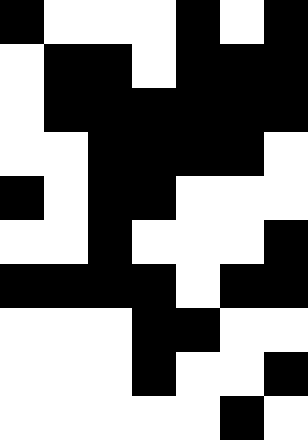[["black", "white", "white", "white", "black", "white", "black"], ["white", "black", "black", "white", "black", "black", "black"], ["white", "black", "black", "black", "black", "black", "black"], ["white", "white", "black", "black", "black", "black", "white"], ["black", "white", "black", "black", "white", "white", "white"], ["white", "white", "black", "white", "white", "white", "black"], ["black", "black", "black", "black", "white", "black", "black"], ["white", "white", "white", "black", "black", "white", "white"], ["white", "white", "white", "black", "white", "white", "black"], ["white", "white", "white", "white", "white", "black", "white"]]